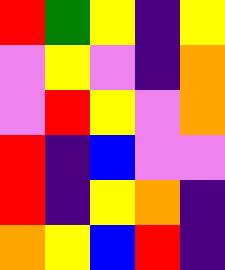[["red", "green", "yellow", "indigo", "yellow"], ["violet", "yellow", "violet", "indigo", "orange"], ["violet", "red", "yellow", "violet", "orange"], ["red", "indigo", "blue", "violet", "violet"], ["red", "indigo", "yellow", "orange", "indigo"], ["orange", "yellow", "blue", "red", "indigo"]]